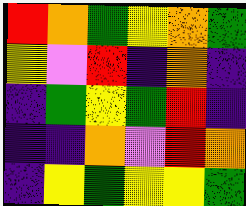[["red", "orange", "green", "yellow", "orange", "green"], ["yellow", "violet", "red", "indigo", "orange", "indigo"], ["indigo", "green", "yellow", "green", "red", "indigo"], ["indigo", "indigo", "orange", "violet", "red", "orange"], ["indigo", "yellow", "green", "yellow", "yellow", "green"]]